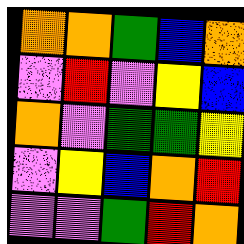[["orange", "orange", "green", "blue", "orange"], ["violet", "red", "violet", "yellow", "blue"], ["orange", "violet", "green", "green", "yellow"], ["violet", "yellow", "blue", "orange", "red"], ["violet", "violet", "green", "red", "orange"]]